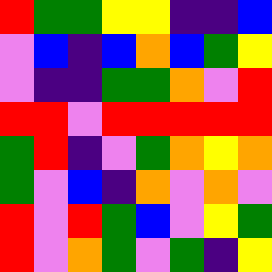[["red", "green", "green", "yellow", "yellow", "indigo", "indigo", "blue"], ["violet", "blue", "indigo", "blue", "orange", "blue", "green", "yellow"], ["violet", "indigo", "indigo", "green", "green", "orange", "violet", "red"], ["red", "red", "violet", "red", "red", "red", "red", "red"], ["green", "red", "indigo", "violet", "green", "orange", "yellow", "orange"], ["green", "violet", "blue", "indigo", "orange", "violet", "orange", "violet"], ["red", "violet", "red", "green", "blue", "violet", "yellow", "green"], ["red", "violet", "orange", "green", "violet", "green", "indigo", "yellow"]]